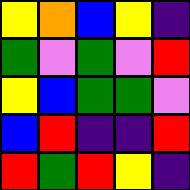[["yellow", "orange", "blue", "yellow", "indigo"], ["green", "violet", "green", "violet", "red"], ["yellow", "blue", "green", "green", "violet"], ["blue", "red", "indigo", "indigo", "red"], ["red", "green", "red", "yellow", "indigo"]]